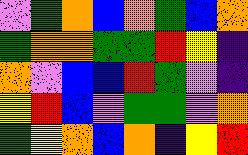[["violet", "green", "orange", "blue", "orange", "green", "blue", "orange"], ["green", "orange", "orange", "green", "green", "red", "yellow", "indigo"], ["orange", "violet", "blue", "blue", "red", "green", "violet", "indigo"], ["yellow", "red", "blue", "violet", "green", "green", "violet", "orange"], ["green", "yellow", "orange", "blue", "orange", "indigo", "yellow", "red"]]